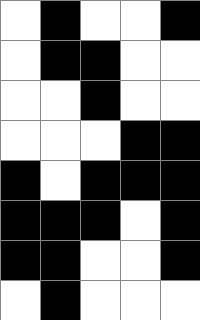[["white", "black", "white", "white", "black"], ["white", "black", "black", "white", "white"], ["white", "white", "black", "white", "white"], ["white", "white", "white", "black", "black"], ["black", "white", "black", "black", "black"], ["black", "black", "black", "white", "black"], ["black", "black", "white", "white", "black"], ["white", "black", "white", "white", "white"]]